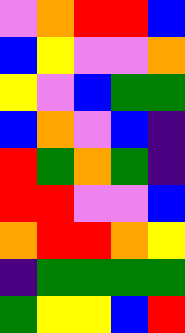[["violet", "orange", "red", "red", "blue"], ["blue", "yellow", "violet", "violet", "orange"], ["yellow", "violet", "blue", "green", "green"], ["blue", "orange", "violet", "blue", "indigo"], ["red", "green", "orange", "green", "indigo"], ["red", "red", "violet", "violet", "blue"], ["orange", "red", "red", "orange", "yellow"], ["indigo", "green", "green", "green", "green"], ["green", "yellow", "yellow", "blue", "red"]]